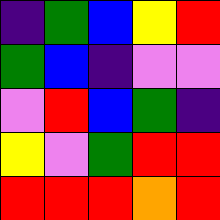[["indigo", "green", "blue", "yellow", "red"], ["green", "blue", "indigo", "violet", "violet"], ["violet", "red", "blue", "green", "indigo"], ["yellow", "violet", "green", "red", "red"], ["red", "red", "red", "orange", "red"]]